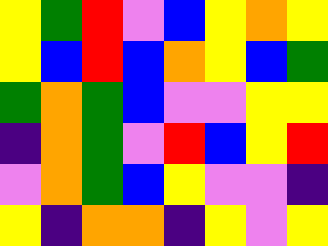[["yellow", "green", "red", "violet", "blue", "yellow", "orange", "yellow"], ["yellow", "blue", "red", "blue", "orange", "yellow", "blue", "green"], ["green", "orange", "green", "blue", "violet", "violet", "yellow", "yellow"], ["indigo", "orange", "green", "violet", "red", "blue", "yellow", "red"], ["violet", "orange", "green", "blue", "yellow", "violet", "violet", "indigo"], ["yellow", "indigo", "orange", "orange", "indigo", "yellow", "violet", "yellow"]]